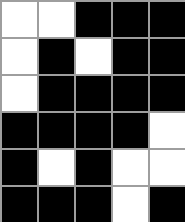[["white", "white", "black", "black", "black"], ["white", "black", "white", "black", "black"], ["white", "black", "black", "black", "black"], ["black", "black", "black", "black", "white"], ["black", "white", "black", "white", "white"], ["black", "black", "black", "white", "black"]]